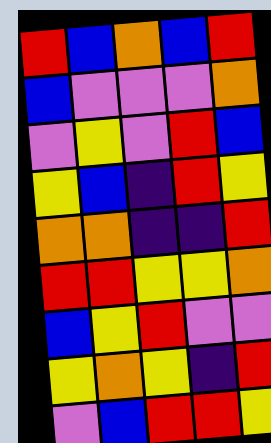[["red", "blue", "orange", "blue", "red"], ["blue", "violet", "violet", "violet", "orange"], ["violet", "yellow", "violet", "red", "blue"], ["yellow", "blue", "indigo", "red", "yellow"], ["orange", "orange", "indigo", "indigo", "red"], ["red", "red", "yellow", "yellow", "orange"], ["blue", "yellow", "red", "violet", "violet"], ["yellow", "orange", "yellow", "indigo", "red"], ["violet", "blue", "red", "red", "yellow"]]